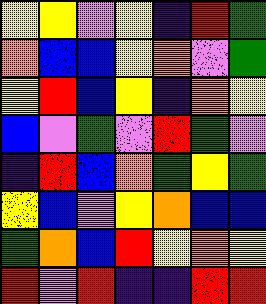[["yellow", "yellow", "violet", "yellow", "indigo", "red", "green"], ["orange", "blue", "blue", "yellow", "orange", "violet", "green"], ["yellow", "red", "blue", "yellow", "indigo", "orange", "yellow"], ["blue", "violet", "green", "violet", "red", "green", "violet"], ["indigo", "red", "blue", "orange", "green", "yellow", "green"], ["yellow", "blue", "violet", "yellow", "orange", "blue", "blue"], ["green", "orange", "blue", "red", "yellow", "orange", "yellow"], ["red", "violet", "red", "indigo", "indigo", "red", "red"]]